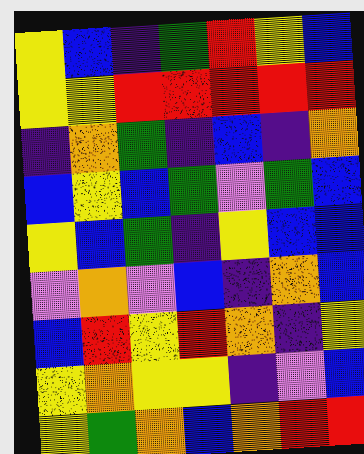[["yellow", "blue", "indigo", "green", "red", "yellow", "blue"], ["yellow", "yellow", "red", "red", "red", "red", "red"], ["indigo", "orange", "green", "indigo", "blue", "indigo", "orange"], ["blue", "yellow", "blue", "green", "violet", "green", "blue"], ["yellow", "blue", "green", "indigo", "yellow", "blue", "blue"], ["violet", "orange", "violet", "blue", "indigo", "orange", "blue"], ["blue", "red", "yellow", "red", "orange", "indigo", "yellow"], ["yellow", "orange", "yellow", "yellow", "indigo", "violet", "blue"], ["yellow", "green", "orange", "blue", "orange", "red", "red"]]